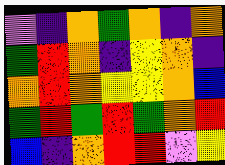[["violet", "indigo", "orange", "green", "orange", "indigo", "orange"], ["green", "red", "orange", "indigo", "yellow", "orange", "indigo"], ["orange", "red", "orange", "yellow", "yellow", "orange", "blue"], ["green", "red", "green", "red", "green", "orange", "red"], ["blue", "indigo", "orange", "red", "red", "violet", "yellow"]]